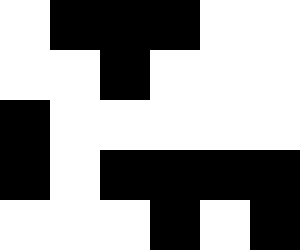[["white", "black", "black", "black", "white", "white"], ["white", "white", "black", "white", "white", "white"], ["black", "white", "white", "white", "white", "white"], ["black", "white", "black", "black", "black", "black"], ["white", "white", "white", "black", "white", "black"]]